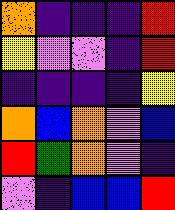[["orange", "indigo", "indigo", "indigo", "red"], ["yellow", "violet", "violet", "indigo", "red"], ["indigo", "indigo", "indigo", "indigo", "yellow"], ["orange", "blue", "orange", "violet", "blue"], ["red", "green", "orange", "violet", "indigo"], ["violet", "indigo", "blue", "blue", "red"]]